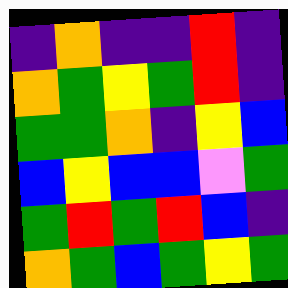[["indigo", "orange", "indigo", "indigo", "red", "indigo"], ["orange", "green", "yellow", "green", "red", "indigo"], ["green", "green", "orange", "indigo", "yellow", "blue"], ["blue", "yellow", "blue", "blue", "violet", "green"], ["green", "red", "green", "red", "blue", "indigo"], ["orange", "green", "blue", "green", "yellow", "green"]]